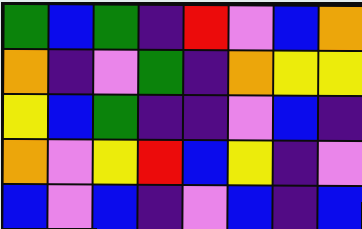[["green", "blue", "green", "indigo", "red", "violet", "blue", "orange"], ["orange", "indigo", "violet", "green", "indigo", "orange", "yellow", "yellow"], ["yellow", "blue", "green", "indigo", "indigo", "violet", "blue", "indigo"], ["orange", "violet", "yellow", "red", "blue", "yellow", "indigo", "violet"], ["blue", "violet", "blue", "indigo", "violet", "blue", "indigo", "blue"]]